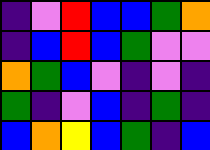[["indigo", "violet", "red", "blue", "blue", "green", "orange"], ["indigo", "blue", "red", "blue", "green", "violet", "violet"], ["orange", "green", "blue", "violet", "indigo", "violet", "indigo"], ["green", "indigo", "violet", "blue", "indigo", "green", "indigo"], ["blue", "orange", "yellow", "blue", "green", "indigo", "blue"]]